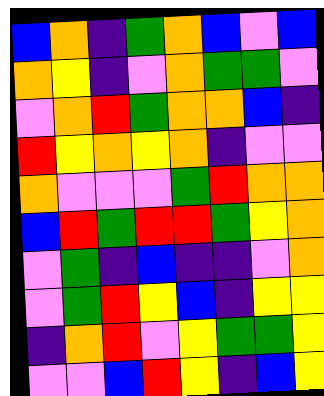[["blue", "orange", "indigo", "green", "orange", "blue", "violet", "blue"], ["orange", "yellow", "indigo", "violet", "orange", "green", "green", "violet"], ["violet", "orange", "red", "green", "orange", "orange", "blue", "indigo"], ["red", "yellow", "orange", "yellow", "orange", "indigo", "violet", "violet"], ["orange", "violet", "violet", "violet", "green", "red", "orange", "orange"], ["blue", "red", "green", "red", "red", "green", "yellow", "orange"], ["violet", "green", "indigo", "blue", "indigo", "indigo", "violet", "orange"], ["violet", "green", "red", "yellow", "blue", "indigo", "yellow", "yellow"], ["indigo", "orange", "red", "violet", "yellow", "green", "green", "yellow"], ["violet", "violet", "blue", "red", "yellow", "indigo", "blue", "yellow"]]